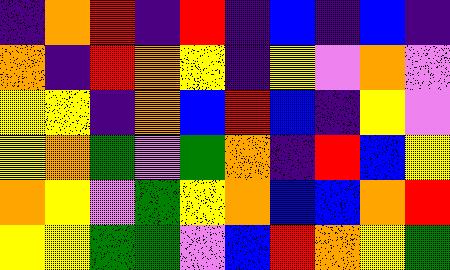[["indigo", "orange", "red", "indigo", "red", "indigo", "blue", "indigo", "blue", "indigo"], ["orange", "indigo", "red", "orange", "yellow", "indigo", "yellow", "violet", "orange", "violet"], ["yellow", "yellow", "indigo", "orange", "blue", "red", "blue", "indigo", "yellow", "violet"], ["yellow", "orange", "green", "violet", "green", "orange", "indigo", "red", "blue", "yellow"], ["orange", "yellow", "violet", "green", "yellow", "orange", "blue", "blue", "orange", "red"], ["yellow", "yellow", "green", "green", "violet", "blue", "red", "orange", "yellow", "green"]]